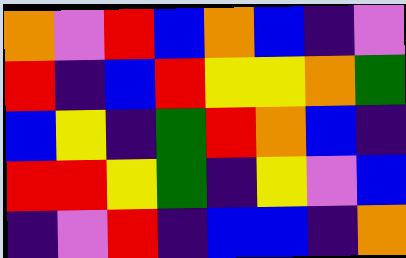[["orange", "violet", "red", "blue", "orange", "blue", "indigo", "violet"], ["red", "indigo", "blue", "red", "yellow", "yellow", "orange", "green"], ["blue", "yellow", "indigo", "green", "red", "orange", "blue", "indigo"], ["red", "red", "yellow", "green", "indigo", "yellow", "violet", "blue"], ["indigo", "violet", "red", "indigo", "blue", "blue", "indigo", "orange"]]